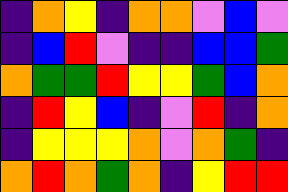[["indigo", "orange", "yellow", "indigo", "orange", "orange", "violet", "blue", "violet"], ["indigo", "blue", "red", "violet", "indigo", "indigo", "blue", "blue", "green"], ["orange", "green", "green", "red", "yellow", "yellow", "green", "blue", "orange"], ["indigo", "red", "yellow", "blue", "indigo", "violet", "red", "indigo", "orange"], ["indigo", "yellow", "yellow", "yellow", "orange", "violet", "orange", "green", "indigo"], ["orange", "red", "orange", "green", "orange", "indigo", "yellow", "red", "red"]]